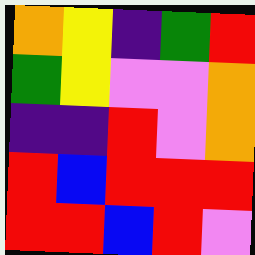[["orange", "yellow", "indigo", "green", "red"], ["green", "yellow", "violet", "violet", "orange"], ["indigo", "indigo", "red", "violet", "orange"], ["red", "blue", "red", "red", "red"], ["red", "red", "blue", "red", "violet"]]